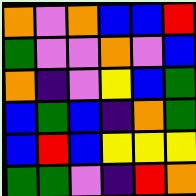[["orange", "violet", "orange", "blue", "blue", "red"], ["green", "violet", "violet", "orange", "violet", "blue"], ["orange", "indigo", "violet", "yellow", "blue", "green"], ["blue", "green", "blue", "indigo", "orange", "green"], ["blue", "red", "blue", "yellow", "yellow", "yellow"], ["green", "green", "violet", "indigo", "red", "orange"]]